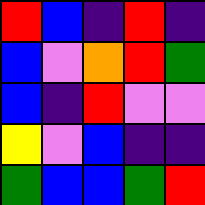[["red", "blue", "indigo", "red", "indigo"], ["blue", "violet", "orange", "red", "green"], ["blue", "indigo", "red", "violet", "violet"], ["yellow", "violet", "blue", "indigo", "indigo"], ["green", "blue", "blue", "green", "red"]]